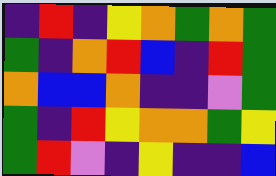[["indigo", "red", "indigo", "yellow", "orange", "green", "orange", "green"], ["green", "indigo", "orange", "red", "blue", "indigo", "red", "green"], ["orange", "blue", "blue", "orange", "indigo", "indigo", "violet", "green"], ["green", "indigo", "red", "yellow", "orange", "orange", "green", "yellow"], ["green", "red", "violet", "indigo", "yellow", "indigo", "indigo", "blue"]]